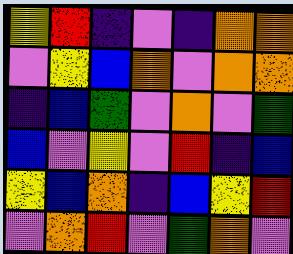[["yellow", "red", "indigo", "violet", "indigo", "orange", "orange"], ["violet", "yellow", "blue", "orange", "violet", "orange", "orange"], ["indigo", "blue", "green", "violet", "orange", "violet", "green"], ["blue", "violet", "yellow", "violet", "red", "indigo", "blue"], ["yellow", "blue", "orange", "indigo", "blue", "yellow", "red"], ["violet", "orange", "red", "violet", "green", "orange", "violet"]]